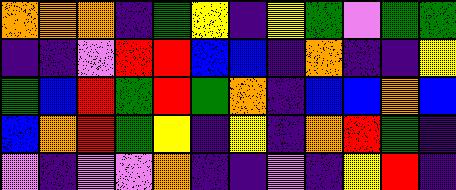[["orange", "orange", "orange", "indigo", "green", "yellow", "indigo", "yellow", "green", "violet", "green", "green"], ["indigo", "indigo", "violet", "red", "red", "blue", "blue", "indigo", "orange", "indigo", "indigo", "yellow"], ["green", "blue", "red", "green", "red", "green", "orange", "indigo", "blue", "blue", "orange", "blue"], ["blue", "orange", "red", "green", "yellow", "indigo", "yellow", "indigo", "orange", "red", "green", "indigo"], ["violet", "indigo", "violet", "violet", "orange", "indigo", "indigo", "violet", "indigo", "yellow", "red", "indigo"]]